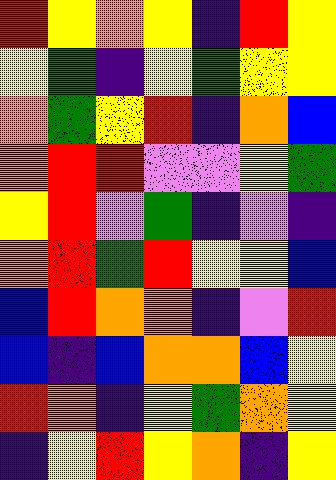[["red", "yellow", "orange", "yellow", "indigo", "red", "yellow"], ["yellow", "green", "indigo", "yellow", "green", "yellow", "yellow"], ["orange", "green", "yellow", "red", "indigo", "orange", "blue"], ["orange", "red", "red", "violet", "violet", "yellow", "green"], ["yellow", "red", "violet", "green", "indigo", "violet", "indigo"], ["orange", "red", "green", "red", "yellow", "yellow", "blue"], ["blue", "red", "orange", "orange", "indigo", "violet", "red"], ["blue", "indigo", "blue", "orange", "orange", "blue", "yellow"], ["red", "orange", "indigo", "yellow", "green", "orange", "yellow"], ["indigo", "yellow", "red", "yellow", "orange", "indigo", "yellow"]]